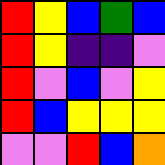[["red", "yellow", "blue", "green", "blue"], ["red", "yellow", "indigo", "indigo", "violet"], ["red", "violet", "blue", "violet", "yellow"], ["red", "blue", "yellow", "yellow", "yellow"], ["violet", "violet", "red", "blue", "orange"]]